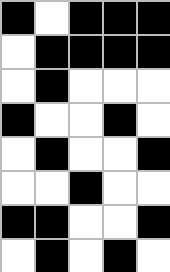[["black", "white", "black", "black", "black"], ["white", "black", "black", "black", "black"], ["white", "black", "white", "white", "white"], ["black", "white", "white", "black", "white"], ["white", "black", "white", "white", "black"], ["white", "white", "black", "white", "white"], ["black", "black", "white", "white", "black"], ["white", "black", "white", "black", "white"]]